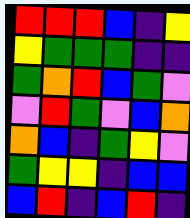[["red", "red", "red", "blue", "indigo", "yellow"], ["yellow", "green", "green", "green", "indigo", "indigo"], ["green", "orange", "red", "blue", "green", "violet"], ["violet", "red", "green", "violet", "blue", "orange"], ["orange", "blue", "indigo", "green", "yellow", "violet"], ["green", "yellow", "yellow", "indigo", "blue", "blue"], ["blue", "red", "indigo", "blue", "red", "indigo"]]